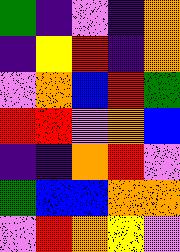[["green", "indigo", "violet", "indigo", "orange"], ["indigo", "yellow", "red", "indigo", "orange"], ["violet", "orange", "blue", "red", "green"], ["red", "red", "violet", "orange", "blue"], ["indigo", "indigo", "orange", "red", "violet"], ["green", "blue", "blue", "orange", "orange"], ["violet", "red", "orange", "yellow", "violet"]]